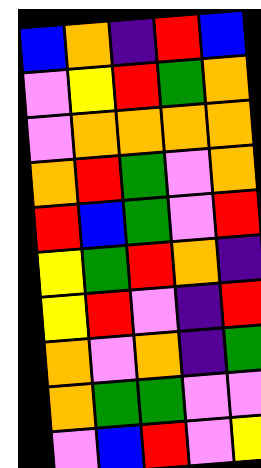[["blue", "orange", "indigo", "red", "blue"], ["violet", "yellow", "red", "green", "orange"], ["violet", "orange", "orange", "orange", "orange"], ["orange", "red", "green", "violet", "orange"], ["red", "blue", "green", "violet", "red"], ["yellow", "green", "red", "orange", "indigo"], ["yellow", "red", "violet", "indigo", "red"], ["orange", "violet", "orange", "indigo", "green"], ["orange", "green", "green", "violet", "violet"], ["violet", "blue", "red", "violet", "yellow"]]